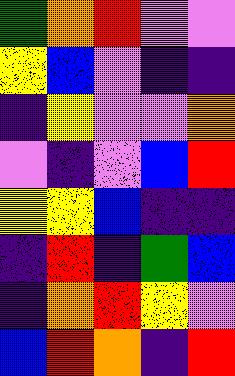[["green", "orange", "red", "violet", "violet"], ["yellow", "blue", "violet", "indigo", "indigo"], ["indigo", "yellow", "violet", "violet", "orange"], ["violet", "indigo", "violet", "blue", "red"], ["yellow", "yellow", "blue", "indigo", "indigo"], ["indigo", "red", "indigo", "green", "blue"], ["indigo", "orange", "red", "yellow", "violet"], ["blue", "red", "orange", "indigo", "red"]]